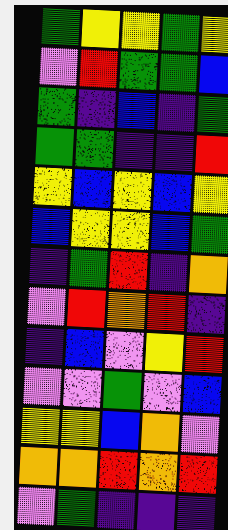[["green", "yellow", "yellow", "green", "yellow"], ["violet", "red", "green", "green", "blue"], ["green", "indigo", "blue", "indigo", "green"], ["green", "green", "indigo", "indigo", "red"], ["yellow", "blue", "yellow", "blue", "yellow"], ["blue", "yellow", "yellow", "blue", "green"], ["indigo", "green", "red", "indigo", "orange"], ["violet", "red", "orange", "red", "indigo"], ["indigo", "blue", "violet", "yellow", "red"], ["violet", "violet", "green", "violet", "blue"], ["yellow", "yellow", "blue", "orange", "violet"], ["orange", "orange", "red", "orange", "red"], ["violet", "green", "indigo", "indigo", "indigo"]]